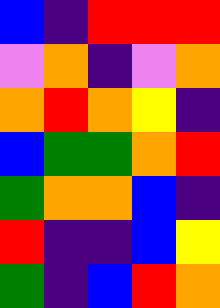[["blue", "indigo", "red", "red", "red"], ["violet", "orange", "indigo", "violet", "orange"], ["orange", "red", "orange", "yellow", "indigo"], ["blue", "green", "green", "orange", "red"], ["green", "orange", "orange", "blue", "indigo"], ["red", "indigo", "indigo", "blue", "yellow"], ["green", "indigo", "blue", "red", "orange"]]